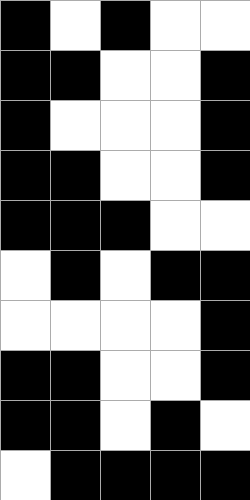[["black", "white", "black", "white", "white"], ["black", "black", "white", "white", "black"], ["black", "white", "white", "white", "black"], ["black", "black", "white", "white", "black"], ["black", "black", "black", "white", "white"], ["white", "black", "white", "black", "black"], ["white", "white", "white", "white", "black"], ["black", "black", "white", "white", "black"], ["black", "black", "white", "black", "white"], ["white", "black", "black", "black", "black"]]